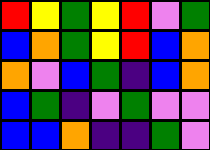[["red", "yellow", "green", "yellow", "red", "violet", "green"], ["blue", "orange", "green", "yellow", "red", "blue", "orange"], ["orange", "violet", "blue", "green", "indigo", "blue", "orange"], ["blue", "green", "indigo", "violet", "green", "violet", "violet"], ["blue", "blue", "orange", "indigo", "indigo", "green", "violet"]]